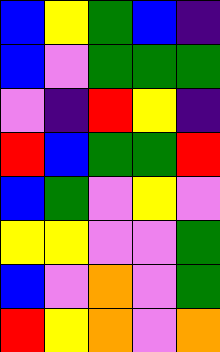[["blue", "yellow", "green", "blue", "indigo"], ["blue", "violet", "green", "green", "green"], ["violet", "indigo", "red", "yellow", "indigo"], ["red", "blue", "green", "green", "red"], ["blue", "green", "violet", "yellow", "violet"], ["yellow", "yellow", "violet", "violet", "green"], ["blue", "violet", "orange", "violet", "green"], ["red", "yellow", "orange", "violet", "orange"]]